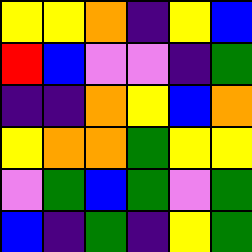[["yellow", "yellow", "orange", "indigo", "yellow", "blue"], ["red", "blue", "violet", "violet", "indigo", "green"], ["indigo", "indigo", "orange", "yellow", "blue", "orange"], ["yellow", "orange", "orange", "green", "yellow", "yellow"], ["violet", "green", "blue", "green", "violet", "green"], ["blue", "indigo", "green", "indigo", "yellow", "green"]]